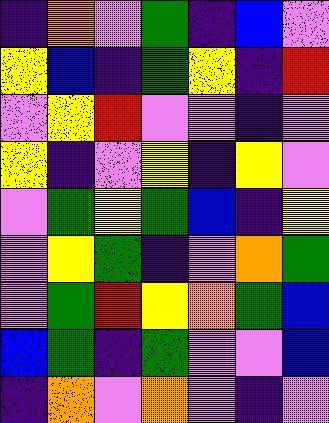[["indigo", "orange", "violet", "green", "indigo", "blue", "violet"], ["yellow", "blue", "indigo", "green", "yellow", "indigo", "red"], ["violet", "yellow", "red", "violet", "violet", "indigo", "violet"], ["yellow", "indigo", "violet", "yellow", "indigo", "yellow", "violet"], ["violet", "green", "yellow", "green", "blue", "indigo", "yellow"], ["violet", "yellow", "green", "indigo", "violet", "orange", "green"], ["violet", "green", "red", "yellow", "orange", "green", "blue"], ["blue", "green", "indigo", "green", "violet", "violet", "blue"], ["indigo", "orange", "violet", "orange", "violet", "indigo", "violet"]]